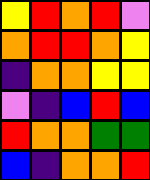[["yellow", "red", "orange", "red", "violet"], ["orange", "red", "red", "orange", "yellow"], ["indigo", "orange", "orange", "yellow", "yellow"], ["violet", "indigo", "blue", "red", "blue"], ["red", "orange", "orange", "green", "green"], ["blue", "indigo", "orange", "orange", "red"]]